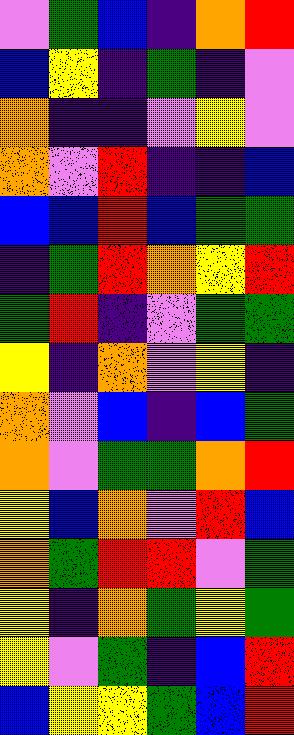[["violet", "green", "blue", "indigo", "orange", "red"], ["blue", "yellow", "indigo", "green", "indigo", "violet"], ["orange", "indigo", "indigo", "violet", "yellow", "violet"], ["orange", "violet", "red", "indigo", "indigo", "blue"], ["blue", "blue", "red", "blue", "green", "green"], ["indigo", "green", "red", "orange", "yellow", "red"], ["green", "red", "indigo", "violet", "green", "green"], ["yellow", "indigo", "orange", "violet", "yellow", "indigo"], ["orange", "violet", "blue", "indigo", "blue", "green"], ["orange", "violet", "green", "green", "orange", "red"], ["yellow", "blue", "orange", "violet", "red", "blue"], ["orange", "green", "red", "red", "violet", "green"], ["yellow", "indigo", "orange", "green", "yellow", "green"], ["yellow", "violet", "green", "indigo", "blue", "red"], ["blue", "yellow", "yellow", "green", "blue", "red"]]